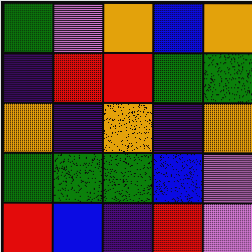[["green", "violet", "orange", "blue", "orange"], ["indigo", "red", "red", "green", "green"], ["orange", "indigo", "orange", "indigo", "orange"], ["green", "green", "green", "blue", "violet"], ["red", "blue", "indigo", "red", "violet"]]